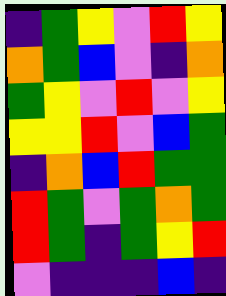[["indigo", "green", "yellow", "violet", "red", "yellow"], ["orange", "green", "blue", "violet", "indigo", "orange"], ["green", "yellow", "violet", "red", "violet", "yellow"], ["yellow", "yellow", "red", "violet", "blue", "green"], ["indigo", "orange", "blue", "red", "green", "green"], ["red", "green", "violet", "green", "orange", "green"], ["red", "green", "indigo", "green", "yellow", "red"], ["violet", "indigo", "indigo", "indigo", "blue", "indigo"]]